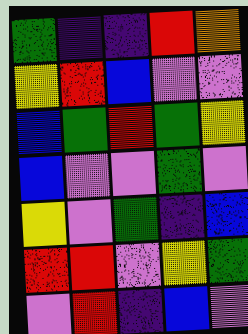[["green", "indigo", "indigo", "red", "orange"], ["yellow", "red", "blue", "violet", "violet"], ["blue", "green", "red", "green", "yellow"], ["blue", "violet", "violet", "green", "violet"], ["yellow", "violet", "green", "indigo", "blue"], ["red", "red", "violet", "yellow", "green"], ["violet", "red", "indigo", "blue", "violet"]]